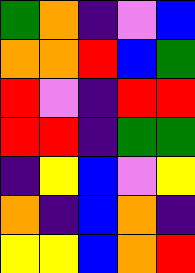[["green", "orange", "indigo", "violet", "blue"], ["orange", "orange", "red", "blue", "green"], ["red", "violet", "indigo", "red", "red"], ["red", "red", "indigo", "green", "green"], ["indigo", "yellow", "blue", "violet", "yellow"], ["orange", "indigo", "blue", "orange", "indigo"], ["yellow", "yellow", "blue", "orange", "red"]]